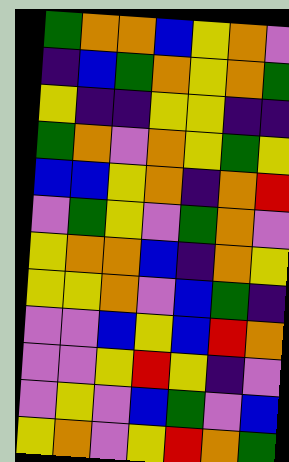[["green", "orange", "orange", "blue", "yellow", "orange", "violet"], ["indigo", "blue", "green", "orange", "yellow", "orange", "green"], ["yellow", "indigo", "indigo", "yellow", "yellow", "indigo", "indigo"], ["green", "orange", "violet", "orange", "yellow", "green", "yellow"], ["blue", "blue", "yellow", "orange", "indigo", "orange", "red"], ["violet", "green", "yellow", "violet", "green", "orange", "violet"], ["yellow", "orange", "orange", "blue", "indigo", "orange", "yellow"], ["yellow", "yellow", "orange", "violet", "blue", "green", "indigo"], ["violet", "violet", "blue", "yellow", "blue", "red", "orange"], ["violet", "violet", "yellow", "red", "yellow", "indigo", "violet"], ["violet", "yellow", "violet", "blue", "green", "violet", "blue"], ["yellow", "orange", "violet", "yellow", "red", "orange", "green"]]